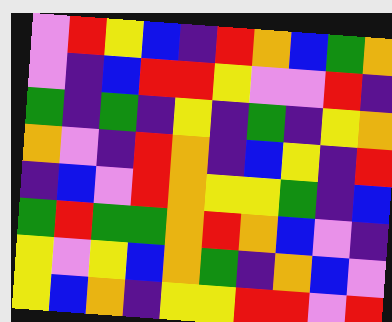[["violet", "red", "yellow", "blue", "indigo", "red", "orange", "blue", "green", "orange"], ["violet", "indigo", "blue", "red", "red", "yellow", "violet", "violet", "red", "indigo"], ["green", "indigo", "green", "indigo", "yellow", "indigo", "green", "indigo", "yellow", "orange"], ["orange", "violet", "indigo", "red", "orange", "indigo", "blue", "yellow", "indigo", "red"], ["indigo", "blue", "violet", "red", "orange", "yellow", "yellow", "green", "indigo", "blue"], ["green", "red", "green", "green", "orange", "red", "orange", "blue", "violet", "indigo"], ["yellow", "violet", "yellow", "blue", "orange", "green", "indigo", "orange", "blue", "violet"], ["yellow", "blue", "orange", "indigo", "yellow", "yellow", "red", "red", "violet", "red"]]